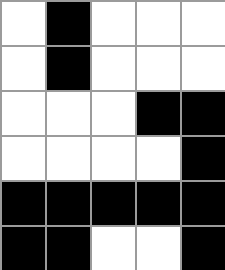[["white", "black", "white", "white", "white"], ["white", "black", "white", "white", "white"], ["white", "white", "white", "black", "black"], ["white", "white", "white", "white", "black"], ["black", "black", "black", "black", "black"], ["black", "black", "white", "white", "black"]]